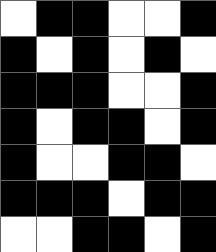[["white", "black", "black", "white", "white", "black"], ["black", "white", "black", "white", "black", "white"], ["black", "black", "black", "white", "white", "black"], ["black", "white", "black", "black", "white", "black"], ["black", "white", "white", "black", "black", "white"], ["black", "black", "black", "white", "black", "black"], ["white", "white", "black", "black", "white", "black"]]